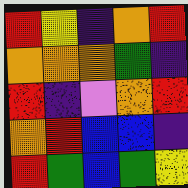[["red", "yellow", "indigo", "orange", "red"], ["orange", "orange", "orange", "green", "indigo"], ["red", "indigo", "violet", "orange", "red"], ["orange", "red", "blue", "blue", "indigo"], ["red", "green", "blue", "green", "yellow"]]